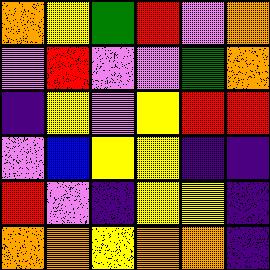[["orange", "yellow", "green", "red", "violet", "orange"], ["violet", "red", "violet", "violet", "green", "orange"], ["indigo", "yellow", "violet", "yellow", "red", "red"], ["violet", "blue", "yellow", "yellow", "indigo", "indigo"], ["red", "violet", "indigo", "yellow", "yellow", "indigo"], ["orange", "orange", "yellow", "orange", "orange", "indigo"]]